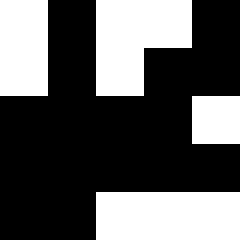[["white", "black", "white", "white", "black"], ["white", "black", "white", "black", "black"], ["black", "black", "black", "black", "white"], ["black", "black", "black", "black", "black"], ["black", "black", "white", "white", "white"]]